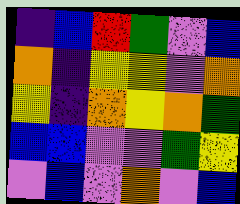[["indigo", "blue", "red", "green", "violet", "blue"], ["orange", "indigo", "yellow", "yellow", "violet", "orange"], ["yellow", "indigo", "orange", "yellow", "orange", "green"], ["blue", "blue", "violet", "violet", "green", "yellow"], ["violet", "blue", "violet", "orange", "violet", "blue"]]